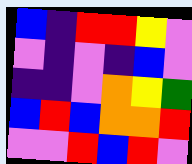[["blue", "indigo", "red", "red", "yellow", "violet"], ["violet", "indigo", "violet", "indigo", "blue", "violet"], ["indigo", "indigo", "violet", "orange", "yellow", "green"], ["blue", "red", "blue", "orange", "orange", "red"], ["violet", "violet", "red", "blue", "red", "violet"]]